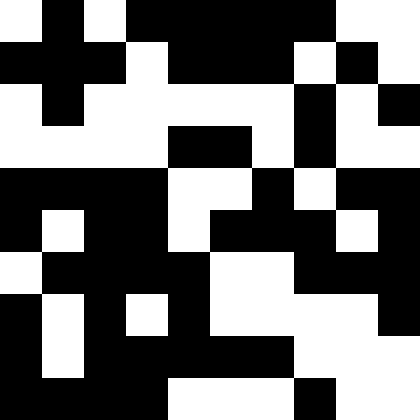[["white", "black", "white", "black", "black", "black", "black", "black", "white", "white"], ["black", "black", "black", "white", "black", "black", "black", "white", "black", "white"], ["white", "black", "white", "white", "white", "white", "white", "black", "white", "black"], ["white", "white", "white", "white", "black", "black", "white", "black", "white", "white"], ["black", "black", "black", "black", "white", "white", "black", "white", "black", "black"], ["black", "white", "black", "black", "white", "black", "black", "black", "white", "black"], ["white", "black", "black", "black", "black", "white", "white", "black", "black", "black"], ["black", "white", "black", "white", "black", "white", "white", "white", "white", "black"], ["black", "white", "black", "black", "black", "black", "black", "white", "white", "white"], ["black", "black", "black", "black", "white", "white", "white", "black", "white", "white"]]